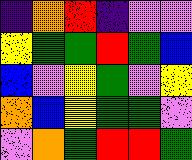[["indigo", "orange", "red", "indigo", "violet", "violet"], ["yellow", "green", "green", "red", "green", "blue"], ["blue", "violet", "yellow", "green", "violet", "yellow"], ["orange", "blue", "yellow", "green", "green", "violet"], ["violet", "orange", "green", "red", "red", "green"]]